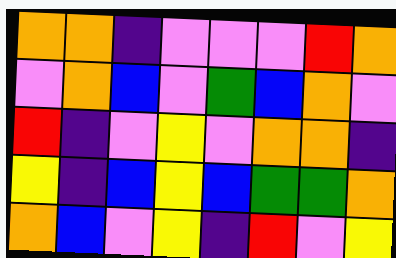[["orange", "orange", "indigo", "violet", "violet", "violet", "red", "orange"], ["violet", "orange", "blue", "violet", "green", "blue", "orange", "violet"], ["red", "indigo", "violet", "yellow", "violet", "orange", "orange", "indigo"], ["yellow", "indigo", "blue", "yellow", "blue", "green", "green", "orange"], ["orange", "blue", "violet", "yellow", "indigo", "red", "violet", "yellow"]]